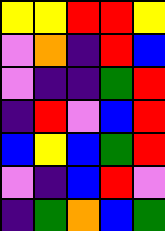[["yellow", "yellow", "red", "red", "yellow"], ["violet", "orange", "indigo", "red", "blue"], ["violet", "indigo", "indigo", "green", "red"], ["indigo", "red", "violet", "blue", "red"], ["blue", "yellow", "blue", "green", "red"], ["violet", "indigo", "blue", "red", "violet"], ["indigo", "green", "orange", "blue", "green"]]